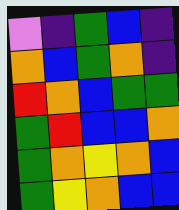[["violet", "indigo", "green", "blue", "indigo"], ["orange", "blue", "green", "orange", "indigo"], ["red", "orange", "blue", "green", "green"], ["green", "red", "blue", "blue", "orange"], ["green", "orange", "yellow", "orange", "blue"], ["green", "yellow", "orange", "blue", "blue"]]